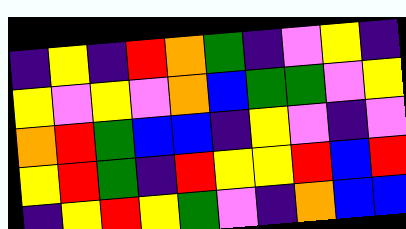[["indigo", "yellow", "indigo", "red", "orange", "green", "indigo", "violet", "yellow", "indigo"], ["yellow", "violet", "yellow", "violet", "orange", "blue", "green", "green", "violet", "yellow"], ["orange", "red", "green", "blue", "blue", "indigo", "yellow", "violet", "indigo", "violet"], ["yellow", "red", "green", "indigo", "red", "yellow", "yellow", "red", "blue", "red"], ["indigo", "yellow", "red", "yellow", "green", "violet", "indigo", "orange", "blue", "blue"]]